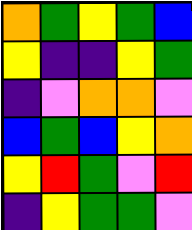[["orange", "green", "yellow", "green", "blue"], ["yellow", "indigo", "indigo", "yellow", "green"], ["indigo", "violet", "orange", "orange", "violet"], ["blue", "green", "blue", "yellow", "orange"], ["yellow", "red", "green", "violet", "red"], ["indigo", "yellow", "green", "green", "violet"]]